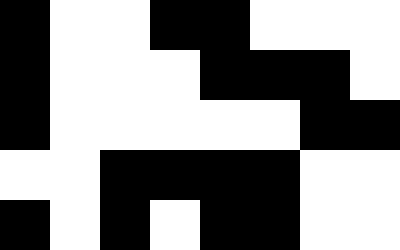[["black", "white", "white", "black", "black", "white", "white", "white"], ["black", "white", "white", "white", "black", "black", "black", "white"], ["black", "white", "white", "white", "white", "white", "black", "black"], ["white", "white", "black", "black", "black", "black", "white", "white"], ["black", "white", "black", "white", "black", "black", "white", "white"]]